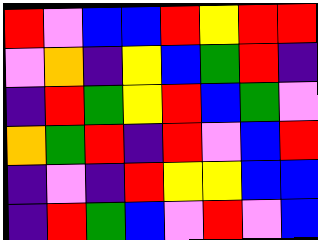[["red", "violet", "blue", "blue", "red", "yellow", "red", "red"], ["violet", "orange", "indigo", "yellow", "blue", "green", "red", "indigo"], ["indigo", "red", "green", "yellow", "red", "blue", "green", "violet"], ["orange", "green", "red", "indigo", "red", "violet", "blue", "red"], ["indigo", "violet", "indigo", "red", "yellow", "yellow", "blue", "blue"], ["indigo", "red", "green", "blue", "violet", "red", "violet", "blue"]]